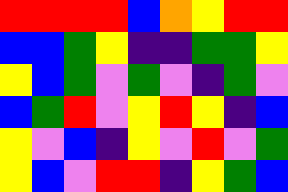[["red", "red", "red", "red", "blue", "orange", "yellow", "red", "red"], ["blue", "blue", "green", "yellow", "indigo", "indigo", "green", "green", "yellow"], ["yellow", "blue", "green", "violet", "green", "violet", "indigo", "green", "violet"], ["blue", "green", "red", "violet", "yellow", "red", "yellow", "indigo", "blue"], ["yellow", "violet", "blue", "indigo", "yellow", "violet", "red", "violet", "green"], ["yellow", "blue", "violet", "red", "red", "indigo", "yellow", "green", "blue"]]